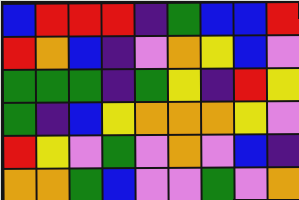[["blue", "red", "red", "red", "indigo", "green", "blue", "blue", "red"], ["red", "orange", "blue", "indigo", "violet", "orange", "yellow", "blue", "violet"], ["green", "green", "green", "indigo", "green", "yellow", "indigo", "red", "yellow"], ["green", "indigo", "blue", "yellow", "orange", "orange", "orange", "yellow", "violet"], ["red", "yellow", "violet", "green", "violet", "orange", "violet", "blue", "indigo"], ["orange", "orange", "green", "blue", "violet", "violet", "green", "violet", "orange"]]